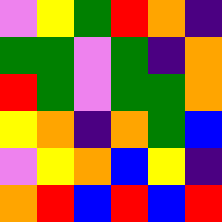[["violet", "yellow", "green", "red", "orange", "indigo"], ["green", "green", "violet", "green", "indigo", "orange"], ["red", "green", "violet", "green", "green", "orange"], ["yellow", "orange", "indigo", "orange", "green", "blue"], ["violet", "yellow", "orange", "blue", "yellow", "indigo"], ["orange", "red", "blue", "red", "blue", "red"]]